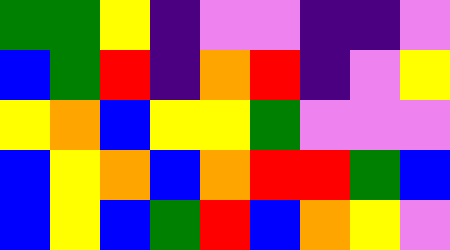[["green", "green", "yellow", "indigo", "violet", "violet", "indigo", "indigo", "violet"], ["blue", "green", "red", "indigo", "orange", "red", "indigo", "violet", "yellow"], ["yellow", "orange", "blue", "yellow", "yellow", "green", "violet", "violet", "violet"], ["blue", "yellow", "orange", "blue", "orange", "red", "red", "green", "blue"], ["blue", "yellow", "blue", "green", "red", "blue", "orange", "yellow", "violet"]]